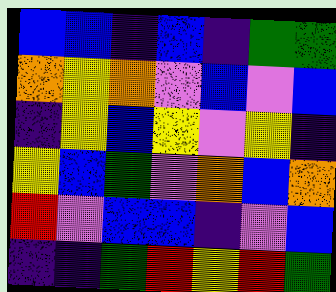[["blue", "blue", "indigo", "blue", "indigo", "green", "green"], ["orange", "yellow", "orange", "violet", "blue", "violet", "blue"], ["indigo", "yellow", "blue", "yellow", "violet", "yellow", "indigo"], ["yellow", "blue", "green", "violet", "orange", "blue", "orange"], ["red", "violet", "blue", "blue", "indigo", "violet", "blue"], ["indigo", "indigo", "green", "red", "yellow", "red", "green"]]